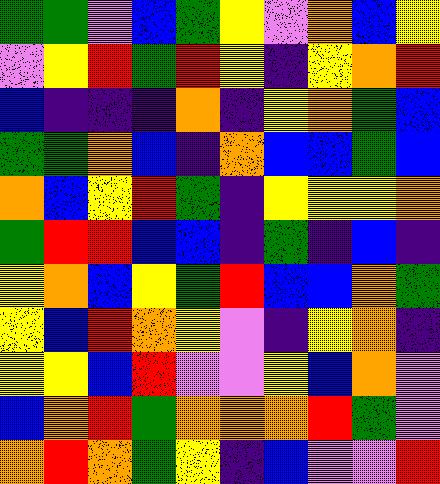[["green", "green", "violet", "blue", "green", "yellow", "violet", "orange", "blue", "yellow"], ["violet", "yellow", "red", "green", "red", "yellow", "indigo", "yellow", "orange", "red"], ["blue", "indigo", "indigo", "indigo", "orange", "indigo", "yellow", "orange", "green", "blue"], ["green", "green", "orange", "blue", "indigo", "orange", "blue", "blue", "green", "blue"], ["orange", "blue", "yellow", "red", "green", "indigo", "yellow", "yellow", "yellow", "orange"], ["green", "red", "red", "blue", "blue", "indigo", "green", "indigo", "blue", "indigo"], ["yellow", "orange", "blue", "yellow", "green", "red", "blue", "blue", "orange", "green"], ["yellow", "blue", "red", "orange", "yellow", "violet", "indigo", "yellow", "orange", "indigo"], ["yellow", "yellow", "blue", "red", "violet", "violet", "yellow", "blue", "orange", "violet"], ["blue", "orange", "red", "green", "orange", "orange", "orange", "red", "green", "violet"], ["orange", "red", "orange", "green", "yellow", "indigo", "blue", "violet", "violet", "red"]]